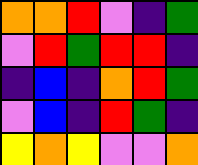[["orange", "orange", "red", "violet", "indigo", "green"], ["violet", "red", "green", "red", "red", "indigo"], ["indigo", "blue", "indigo", "orange", "red", "green"], ["violet", "blue", "indigo", "red", "green", "indigo"], ["yellow", "orange", "yellow", "violet", "violet", "orange"]]